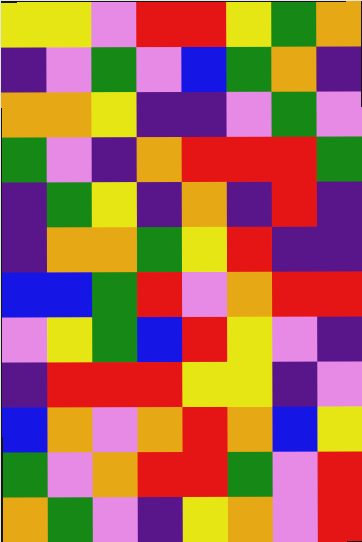[["yellow", "yellow", "violet", "red", "red", "yellow", "green", "orange"], ["indigo", "violet", "green", "violet", "blue", "green", "orange", "indigo"], ["orange", "orange", "yellow", "indigo", "indigo", "violet", "green", "violet"], ["green", "violet", "indigo", "orange", "red", "red", "red", "green"], ["indigo", "green", "yellow", "indigo", "orange", "indigo", "red", "indigo"], ["indigo", "orange", "orange", "green", "yellow", "red", "indigo", "indigo"], ["blue", "blue", "green", "red", "violet", "orange", "red", "red"], ["violet", "yellow", "green", "blue", "red", "yellow", "violet", "indigo"], ["indigo", "red", "red", "red", "yellow", "yellow", "indigo", "violet"], ["blue", "orange", "violet", "orange", "red", "orange", "blue", "yellow"], ["green", "violet", "orange", "red", "red", "green", "violet", "red"], ["orange", "green", "violet", "indigo", "yellow", "orange", "violet", "red"]]